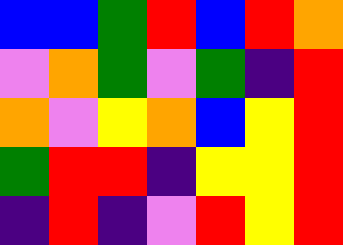[["blue", "blue", "green", "red", "blue", "red", "orange"], ["violet", "orange", "green", "violet", "green", "indigo", "red"], ["orange", "violet", "yellow", "orange", "blue", "yellow", "red"], ["green", "red", "red", "indigo", "yellow", "yellow", "red"], ["indigo", "red", "indigo", "violet", "red", "yellow", "red"]]